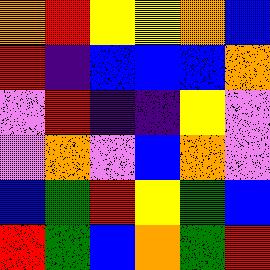[["orange", "red", "yellow", "yellow", "orange", "blue"], ["red", "indigo", "blue", "blue", "blue", "orange"], ["violet", "red", "indigo", "indigo", "yellow", "violet"], ["violet", "orange", "violet", "blue", "orange", "violet"], ["blue", "green", "red", "yellow", "green", "blue"], ["red", "green", "blue", "orange", "green", "red"]]